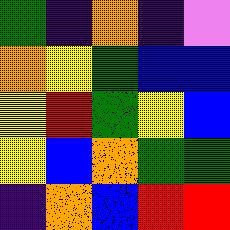[["green", "indigo", "orange", "indigo", "violet"], ["orange", "yellow", "green", "blue", "blue"], ["yellow", "red", "green", "yellow", "blue"], ["yellow", "blue", "orange", "green", "green"], ["indigo", "orange", "blue", "red", "red"]]